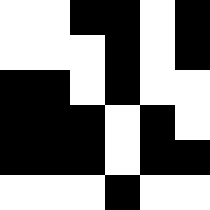[["white", "white", "black", "black", "white", "black"], ["white", "white", "white", "black", "white", "black"], ["black", "black", "white", "black", "white", "white"], ["black", "black", "black", "white", "black", "white"], ["black", "black", "black", "white", "black", "black"], ["white", "white", "white", "black", "white", "white"]]